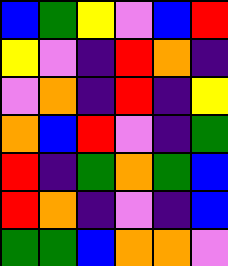[["blue", "green", "yellow", "violet", "blue", "red"], ["yellow", "violet", "indigo", "red", "orange", "indigo"], ["violet", "orange", "indigo", "red", "indigo", "yellow"], ["orange", "blue", "red", "violet", "indigo", "green"], ["red", "indigo", "green", "orange", "green", "blue"], ["red", "orange", "indigo", "violet", "indigo", "blue"], ["green", "green", "blue", "orange", "orange", "violet"]]